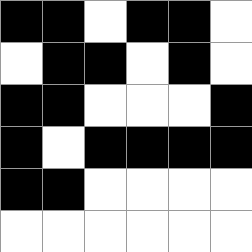[["black", "black", "white", "black", "black", "white"], ["white", "black", "black", "white", "black", "white"], ["black", "black", "white", "white", "white", "black"], ["black", "white", "black", "black", "black", "black"], ["black", "black", "white", "white", "white", "white"], ["white", "white", "white", "white", "white", "white"]]